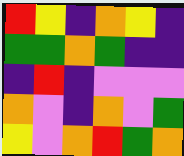[["red", "yellow", "indigo", "orange", "yellow", "indigo"], ["green", "green", "orange", "green", "indigo", "indigo"], ["indigo", "red", "indigo", "violet", "violet", "violet"], ["orange", "violet", "indigo", "orange", "violet", "green"], ["yellow", "violet", "orange", "red", "green", "orange"]]